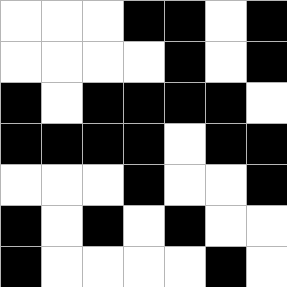[["white", "white", "white", "black", "black", "white", "black"], ["white", "white", "white", "white", "black", "white", "black"], ["black", "white", "black", "black", "black", "black", "white"], ["black", "black", "black", "black", "white", "black", "black"], ["white", "white", "white", "black", "white", "white", "black"], ["black", "white", "black", "white", "black", "white", "white"], ["black", "white", "white", "white", "white", "black", "white"]]